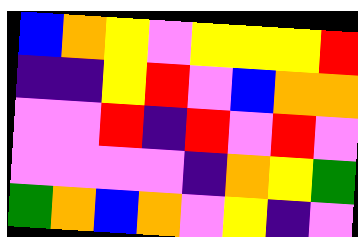[["blue", "orange", "yellow", "violet", "yellow", "yellow", "yellow", "red"], ["indigo", "indigo", "yellow", "red", "violet", "blue", "orange", "orange"], ["violet", "violet", "red", "indigo", "red", "violet", "red", "violet"], ["violet", "violet", "violet", "violet", "indigo", "orange", "yellow", "green"], ["green", "orange", "blue", "orange", "violet", "yellow", "indigo", "violet"]]